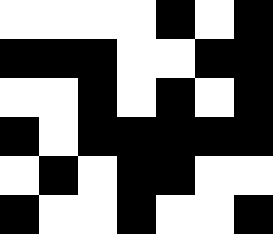[["white", "white", "white", "white", "black", "white", "black"], ["black", "black", "black", "white", "white", "black", "black"], ["white", "white", "black", "white", "black", "white", "black"], ["black", "white", "black", "black", "black", "black", "black"], ["white", "black", "white", "black", "black", "white", "white"], ["black", "white", "white", "black", "white", "white", "black"]]